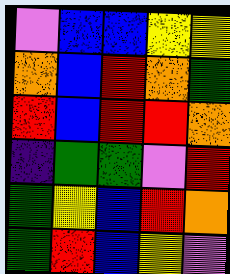[["violet", "blue", "blue", "yellow", "yellow"], ["orange", "blue", "red", "orange", "green"], ["red", "blue", "red", "red", "orange"], ["indigo", "green", "green", "violet", "red"], ["green", "yellow", "blue", "red", "orange"], ["green", "red", "blue", "yellow", "violet"]]